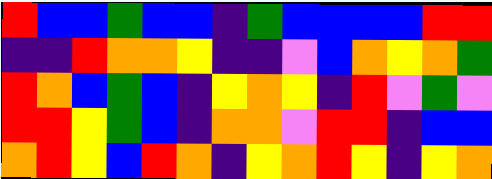[["red", "blue", "blue", "green", "blue", "blue", "indigo", "green", "blue", "blue", "blue", "blue", "red", "red"], ["indigo", "indigo", "red", "orange", "orange", "yellow", "indigo", "indigo", "violet", "blue", "orange", "yellow", "orange", "green"], ["red", "orange", "blue", "green", "blue", "indigo", "yellow", "orange", "yellow", "indigo", "red", "violet", "green", "violet"], ["red", "red", "yellow", "green", "blue", "indigo", "orange", "orange", "violet", "red", "red", "indigo", "blue", "blue"], ["orange", "red", "yellow", "blue", "red", "orange", "indigo", "yellow", "orange", "red", "yellow", "indigo", "yellow", "orange"]]